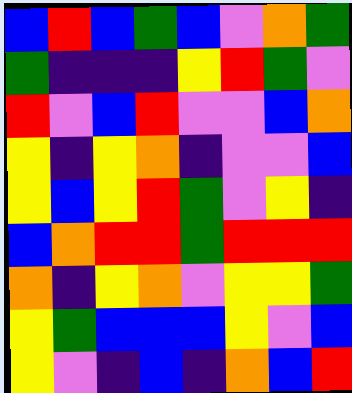[["blue", "red", "blue", "green", "blue", "violet", "orange", "green"], ["green", "indigo", "indigo", "indigo", "yellow", "red", "green", "violet"], ["red", "violet", "blue", "red", "violet", "violet", "blue", "orange"], ["yellow", "indigo", "yellow", "orange", "indigo", "violet", "violet", "blue"], ["yellow", "blue", "yellow", "red", "green", "violet", "yellow", "indigo"], ["blue", "orange", "red", "red", "green", "red", "red", "red"], ["orange", "indigo", "yellow", "orange", "violet", "yellow", "yellow", "green"], ["yellow", "green", "blue", "blue", "blue", "yellow", "violet", "blue"], ["yellow", "violet", "indigo", "blue", "indigo", "orange", "blue", "red"]]